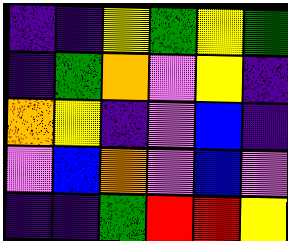[["indigo", "indigo", "yellow", "green", "yellow", "green"], ["indigo", "green", "orange", "violet", "yellow", "indigo"], ["orange", "yellow", "indigo", "violet", "blue", "indigo"], ["violet", "blue", "orange", "violet", "blue", "violet"], ["indigo", "indigo", "green", "red", "red", "yellow"]]